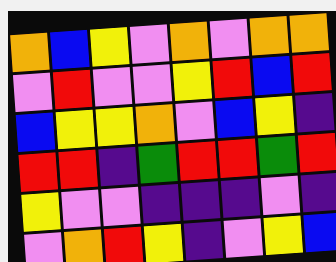[["orange", "blue", "yellow", "violet", "orange", "violet", "orange", "orange"], ["violet", "red", "violet", "violet", "yellow", "red", "blue", "red"], ["blue", "yellow", "yellow", "orange", "violet", "blue", "yellow", "indigo"], ["red", "red", "indigo", "green", "red", "red", "green", "red"], ["yellow", "violet", "violet", "indigo", "indigo", "indigo", "violet", "indigo"], ["violet", "orange", "red", "yellow", "indigo", "violet", "yellow", "blue"]]